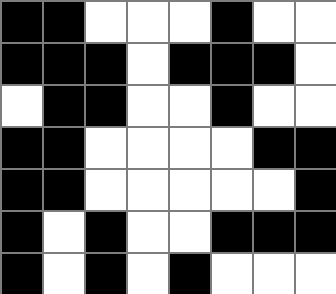[["black", "black", "white", "white", "white", "black", "white", "white"], ["black", "black", "black", "white", "black", "black", "black", "white"], ["white", "black", "black", "white", "white", "black", "white", "white"], ["black", "black", "white", "white", "white", "white", "black", "black"], ["black", "black", "white", "white", "white", "white", "white", "black"], ["black", "white", "black", "white", "white", "black", "black", "black"], ["black", "white", "black", "white", "black", "white", "white", "white"]]